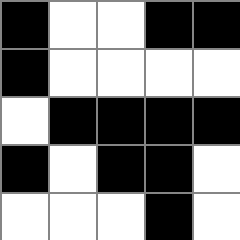[["black", "white", "white", "black", "black"], ["black", "white", "white", "white", "white"], ["white", "black", "black", "black", "black"], ["black", "white", "black", "black", "white"], ["white", "white", "white", "black", "white"]]